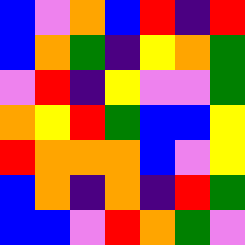[["blue", "violet", "orange", "blue", "red", "indigo", "red"], ["blue", "orange", "green", "indigo", "yellow", "orange", "green"], ["violet", "red", "indigo", "yellow", "violet", "violet", "green"], ["orange", "yellow", "red", "green", "blue", "blue", "yellow"], ["red", "orange", "orange", "orange", "blue", "violet", "yellow"], ["blue", "orange", "indigo", "orange", "indigo", "red", "green"], ["blue", "blue", "violet", "red", "orange", "green", "violet"]]